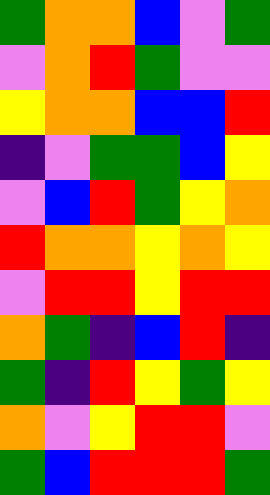[["green", "orange", "orange", "blue", "violet", "green"], ["violet", "orange", "red", "green", "violet", "violet"], ["yellow", "orange", "orange", "blue", "blue", "red"], ["indigo", "violet", "green", "green", "blue", "yellow"], ["violet", "blue", "red", "green", "yellow", "orange"], ["red", "orange", "orange", "yellow", "orange", "yellow"], ["violet", "red", "red", "yellow", "red", "red"], ["orange", "green", "indigo", "blue", "red", "indigo"], ["green", "indigo", "red", "yellow", "green", "yellow"], ["orange", "violet", "yellow", "red", "red", "violet"], ["green", "blue", "red", "red", "red", "green"]]